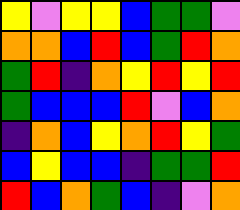[["yellow", "violet", "yellow", "yellow", "blue", "green", "green", "violet"], ["orange", "orange", "blue", "red", "blue", "green", "red", "orange"], ["green", "red", "indigo", "orange", "yellow", "red", "yellow", "red"], ["green", "blue", "blue", "blue", "red", "violet", "blue", "orange"], ["indigo", "orange", "blue", "yellow", "orange", "red", "yellow", "green"], ["blue", "yellow", "blue", "blue", "indigo", "green", "green", "red"], ["red", "blue", "orange", "green", "blue", "indigo", "violet", "orange"]]